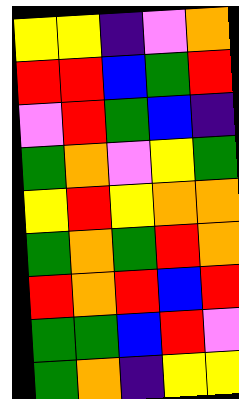[["yellow", "yellow", "indigo", "violet", "orange"], ["red", "red", "blue", "green", "red"], ["violet", "red", "green", "blue", "indigo"], ["green", "orange", "violet", "yellow", "green"], ["yellow", "red", "yellow", "orange", "orange"], ["green", "orange", "green", "red", "orange"], ["red", "orange", "red", "blue", "red"], ["green", "green", "blue", "red", "violet"], ["green", "orange", "indigo", "yellow", "yellow"]]